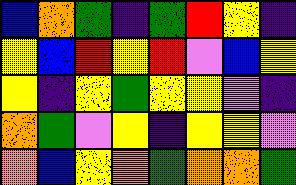[["blue", "orange", "green", "indigo", "green", "red", "yellow", "indigo"], ["yellow", "blue", "red", "yellow", "red", "violet", "blue", "yellow"], ["yellow", "indigo", "yellow", "green", "yellow", "yellow", "violet", "indigo"], ["orange", "green", "violet", "yellow", "indigo", "yellow", "yellow", "violet"], ["orange", "blue", "yellow", "orange", "green", "orange", "orange", "green"]]